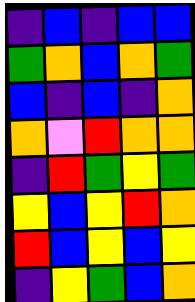[["indigo", "blue", "indigo", "blue", "blue"], ["green", "orange", "blue", "orange", "green"], ["blue", "indigo", "blue", "indigo", "orange"], ["orange", "violet", "red", "orange", "orange"], ["indigo", "red", "green", "yellow", "green"], ["yellow", "blue", "yellow", "red", "orange"], ["red", "blue", "yellow", "blue", "yellow"], ["indigo", "yellow", "green", "blue", "orange"]]